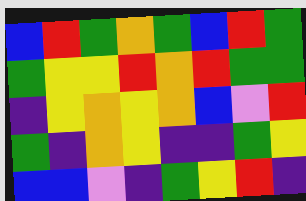[["blue", "red", "green", "orange", "green", "blue", "red", "green"], ["green", "yellow", "yellow", "red", "orange", "red", "green", "green"], ["indigo", "yellow", "orange", "yellow", "orange", "blue", "violet", "red"], ["green", "indigo", "orange", "yellow", "indigo", "indigo", "green", "yellow"], ["blue", "blue", "violet", "indigo", "green", "yellow", "red", "indigo"]]